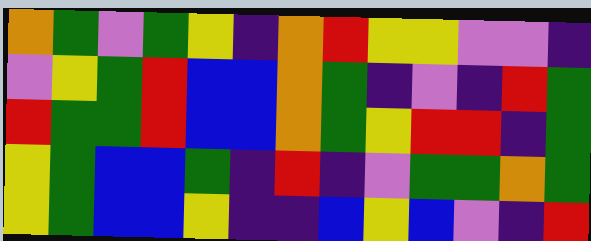[["orange", "green", "violet", "green", "yellow", "indigo", "orange", "red", "yellow", "yellow", "violet", "violet", "indigo"], ["violet", "yellow", "green", "red", "blue", "blue", "orange", "green", "indigo", "violet", "indigo", "red", "green"], ["red", "green", "green", "red", "blue", "blue", "orange", "green", "yellow", "red", "red", "indigo", "green"], ["yellow", "green", "blue", "blue", "green", "indigo", "red", "indigo", "violet", "green", "green", "orange", "green"], ["yellow", "green", "blue", "blue", "yellow", "indigo", "indigo", "blue", "yellow", "blue", "violet", "indigo", "red"]]